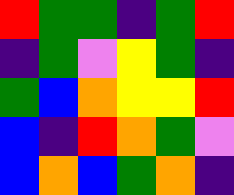[["red", "green", "green", "indigo", "green", "red"], ["indigo", "green", "violet", "yellow", "green", "indigo"], ["green", "blue", "orange", "yellow", "yellow", "red"], ["blue", "indigo", "red", "orange", "green", "violet"], ["blue", "orange", "blue", "green", "orange", "indigo"]]